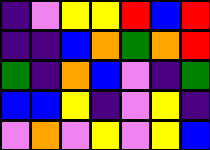[["indigo", "violet", "yellow", "yellow", "red", "blue", "red"], ["indigo", "indigo", "blue", "orange", "green", "orange", "red"], ["green", "indigo", "orange", "blue", "violet", "indigo", "green"], ["blue", "blue", "yellow", "indigo", "violet", "yellow", "indigo"], ["violet", "orange", "violet", "yellow", "violet", "yellow", "blue"]]